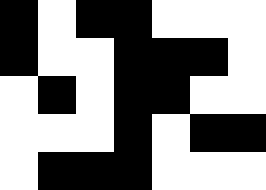[["black", "white", "black", "black", "white", "white", "white"], ["black", "white", "white", "black", "black", "black", "white"], ["white", "black", "white", "black", "black", "white", "white"], ["white", "white", "white", "black", "white", "black", "black"], ["white", "black", "black", "black", "white", "white", "white"]]